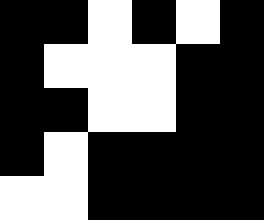[["black", "black", "white", "black", "white", "black"], ["black", "white", "white", "white", "black", "black"], ["black", "black", "white", "white", "black", "black"], ["black", "white", "black", "black", "black", "black"], ["white", "white", "black", "black", "black", "black"]]